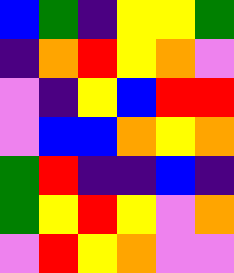[["blue", "green", "indigo", "yellow", "yellow", "green"], ["indigo", "orange", "red", "yellow", "orange", "violet"], ["violet", "indigo", "yellow", "blue", "red", "red"], ["violet", "blue", "blue", "orange", "yellow", "orange"], ["green", "red", "indigo", "indigo", "blue", "indigo"], ["green", "yellow", "red", "yellow", "violet", "orange"], ["violet", "red", "yellow", "orange", "violet", "violet"]]